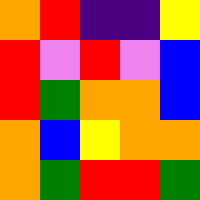[["orange", "red", "indigo", "indigo", "yellow"], ["red", "violet", "red", "violet", "blue"], ["red", "green", "orange", "orange", "blue"], ["orange", "blue", "yellow", "orange", "orange"], ["orange", "green", "red", "red", "green"]]